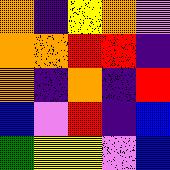[["orange", "indigo", "yellow", "orange", "violet"], ["orange", "orange", "red", "red", "indigo"], ["orange", "indigo", "orange", "indigo", "red"], ["blue", "violet", "red", "indigo", "blue"], ["green", "yellow", "yellow", "violet", "blue"]]